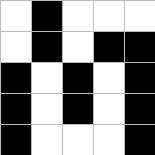[["white", "black", "white", "white", "white"], ["white", "black", "white", "black", "black"], ["black", "white", "black", "white", "black"], ["black", "white", "black", "white", "black"], ["black", "white", "white", "white", "black"]]